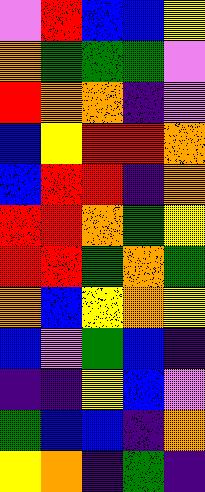[["violet", "red", "blue", "blue", "yellow"], ["orange", "green", "green", "green", "violet"], ["red", "orange", "orange", "indigo", "violet"], ["blue", "yellow", "red", "red", "orange"], ["blue", "red", "red", "indigo", "orange"], ["red", "red", "orange", "green", "yellow"], ["red", "red", "green", "orange", "green"], ["orange", "blue", "yellow", "orange", "yellow"], ["blue", "violet", "green", "blue", "indigo"], ["indigo", "indigo", "yellow", "blue", "violet"], ["green", "blue", "blue", "indigo", "orange"], ["yellow", "orange", "indigo", "green", "indigo"]]